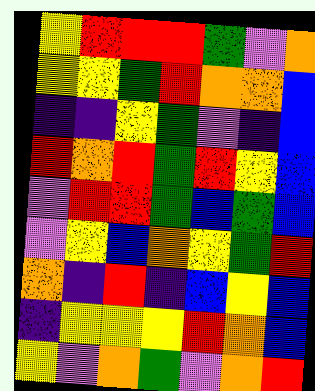[["yellow", "red", "red", "red", "green", "violet", "orange"], ["yellow", "yellow", "green", "red", "orange", "orange", "blue"], ["indigo", "indigo", "yellow", "green", "violet", "indigo", "blue"], ["red", "orange", "red", "green", "red", "yellow", "blue"], ["violet", "red", "red", "green", "blue", "green", "blue"], ["violet", "yellow", "blue", "orange", "yellow", "green", "red"], ["orange", "indigo", "red", "indigo", "blue", "yellow", "blue"], ["indigo", "yellow", "yellow", "yellow", "red", "orange", "blue"], ["yellow", "violet", "orange", "green", "violet", "orange", "red"]]